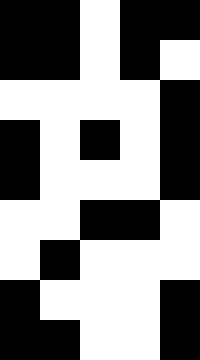[["black", "black", "white", "black", "black"], ["black", "black", "white", "black", "white"], ["white", "white", "white", "white", "black"], ["black", "white", "black", "white", "black"], ["black", "white", "white", "white", "black"], ["white", "white", "black", "black", "white"], ["white", "black", "white", "white", "white"], ["black", "white", "white", "white", "black"], ["black", "black", "white", "white", "black"]]